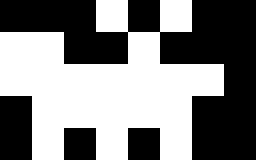[["black", "black", "black", "white", "black", "white", "black", "black"], ["white", "white", "black", "black", "white", "black", "black", "black"], ["white", "white", "white", "white", "white", "white", "white", "black"], ["black", "white", "white", "white", "white", "white", "black", "black"], ["black", "white", "black", "white", "black", "white", "black", "black"]]